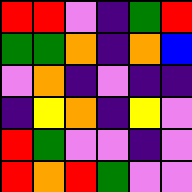[["red", "red", "violet", "indigo", "green", "red"], ["green", "green", "orange", "indigo", "orange", "blue"], ["violet", "orange", "indigo", "violet", "indigo", "indigo"], ["indigo", "yellow", "orange", "indigo", "yellow", "violet"], ["red", "green", "violet", "violet", "indigo", "violet"], ["red", "orange", "red", "green", "violet", "violet"]]